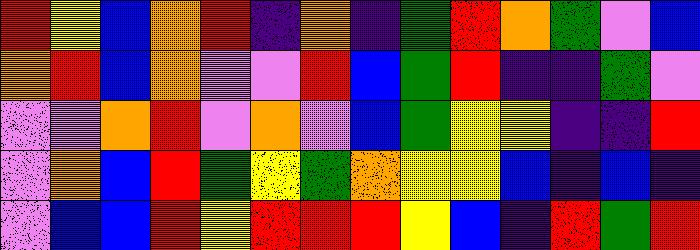[["red", "yellow", "blue", "orange", "red", "indigo", "orange", "indigo", "green", "red", "orange", "green", "violet", "blue"], ["orange", "red", "blue", "orange", "violet", "violet", "red", "blue", "green", "red", "indigo", "indigo", "green", "violet"], ["violet", "violet", "orange", "red", "violet", "orange", "violet", "blue", "green", "yellow", "yellow", "indigo", "indigo", "red"], ["violet", "orange", "blue", "red", "green", "yellow", "green", "orange", "yellow", "yellow", "blue", "indigo", "blue", "indigo"], ["violet", "blue", "blue", "red", "yellow", "red", "red", "red", "yellow", "blue", "indigo", "red", "green", "red"]]